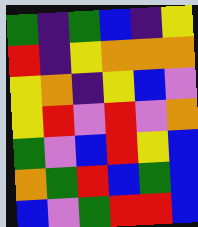[["green", "indigo", "green", "blue", "indigo", "yellow"], ["red", "indigo", "yellow", "orange", "orange", "orange"], ["yellow", "orange", "indigo", "yellow", "blue", "violet"], ["yellow", "red", "violet", "red", "violet", "orange"], ["green", "violet", "blue", "red", "yellow", "blue"], ["orange", "green", "red", "blue", "green", "blue"], ["blue", "violet", "green", "red", "red", "blue"]]